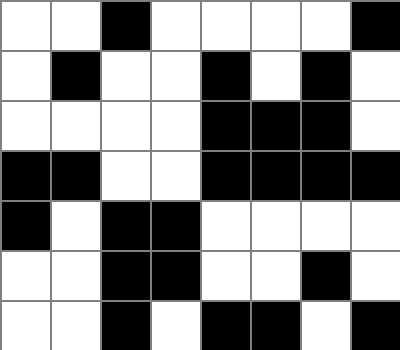[["white", "white", "black", "white", "white", "white", "white", "black"], ["white", "black", "white", "white", "black", "white", "black", "white"], ["white", "white", "white", "white", "black", "black", "black", "white"], ["black", "black", "white", "white", "black", "black", "black", "black"], ["black", "white", "black", "black", "white", "white", "white", "white"], ["white", "white", "black", "black", "white", "white", "black", "white"], ["white", "white", "black", "white", "black", "black", "white", "black"]]